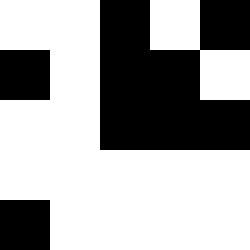[["white", "white", "black", "white", "black"], ["black", "white", "black", "black", "white"], ["white", "white", "black", "black", "black"], ["white", "white", "white", "white", "white"], ["black", "white", "white", "white", "white"]]